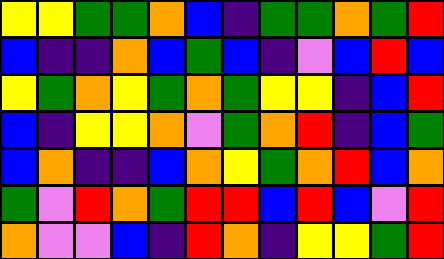[["yellow", "yellow", "green", "green", "orange", "blue", "indigo", "green", "green", "orange", "green", "red"], ["blue", "indigo", "indigo", "orange", "blue", "green", "blue", "indigo", "violet", "blue", "red", "blue"], ["yellow", "green", "orange", "yellow", "green", "orange", "green", "yellow", "yellow", "indigo", "blue", "red"], ["blue", "indigo", "yellow", "yellow", "orange", "violet", "green", "orange", "red", "indigo", "blue", "green"], ["blue", "orange", "indigo", "indigo", "blue", "orange", "yellow", "green", "orange", "red", "blue", "orange"], ["green", "violet", "red", "orange", "green", "red", "red", "blue", "red", "blue", "violet", "red"], ["orange", "violet", "violet", "blue", "indigo", "red", "orange", "indigo", "yellow", "yellow", "green", "red"]]